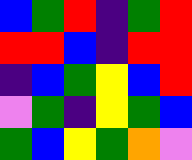[["blue", "green", "red", "indigo", "green", "red"], ["red", "red", "blue", "indigo", "red", "red"], ["indigo", "blue", "green", "yellow", "blue", "red"], ["violet", "green", "indigo", "yellow", "green", "blue"], ["green", "blue", "yellow", "green", "orange", "violet"]]